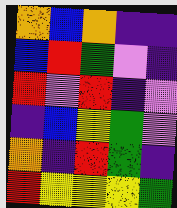[["orange", "blue", "orange", "indigo", "indigo"], ["blue", "red", "green", "violet", "indigo"], ["red", "violet", "red", "indigo", "violet"], ["indigo", "blue", "yellow", "green", "violet"], ["orange", "indigo", "red", "green", "indigo"], ["red", "yellow", "yellow", "yellow", "green"]]